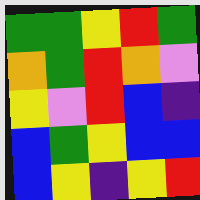[["green", "green", "yellow", "red", "green"], ["orange", "green", "red", "orange", "violet"], ["yellow", "violet", "red", "blue", "indigo"], ["blue", "green", "yellow", "blue", "blue"], ["blue", "yellow", "indigo", "yellow", "red"]]